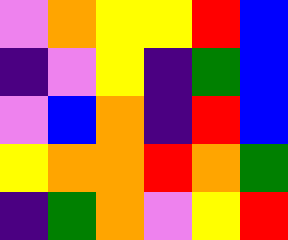[["violet", "orange", "yellow", "yellow", "red", "blue"], ["indigo", "violet", "yellow", "indigo", "green", "blue"], ["violet", "blue", "orange", "indigo", "red", "blue"], ["yellow", "orange", "orange", "red", "orange", "green"], ["indigo", "green", "orange", "violet", "yellow", "red"]]